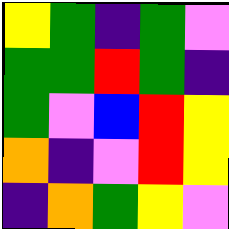[["yellow", "green", "indigo", "green", "violet"], ["green", "green", "red", "green", "indigo"], ["green", "violet", "blue", "red", "yellow"], ["orange", "indigo", "violet", "red", "yellow"], ["indigo", "orange", "green", "yellow", "violet"]]